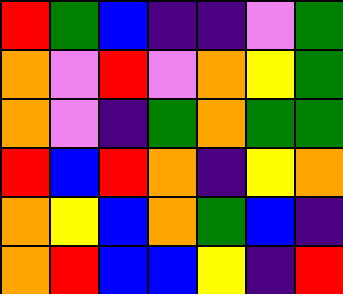[["red", "green", "blue", "indigo", "indigo", "violet", "green"], ["orange", "violet", "red", "violet", "orange", "yellow", "green"], ["orange", "violet", "indigo", "green", "orange", "green", "green"], ["red", "blue", "red", "orange", "indigo", "yellow", "orange"], ["orange", "yellow", "blue", "orange", "green", "blue", "indigo"], ["orange", "red", "blue", "blue", "yellow", "indigo", "red"]]